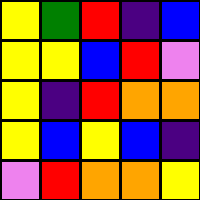[["yellow", "green", "red", "indigo", "blue"], ["yellow", "yellow", "blue", "red", "violet"], ["yellow", "indigo", "red", "orange", "orange"], ["yellow", "blue", "yellow", "blue", "indigo"], ["violet", "red", "orange", "orange", "yellow"]]